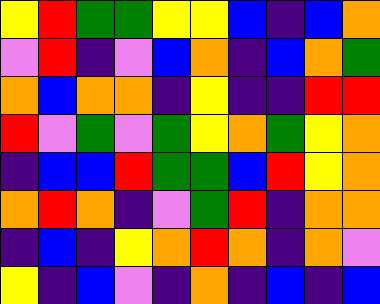[["yellow", "red", "green", "green", "yellow", "yellow", "blue", "indigo", "blue", "orange"], ["violet", "red", "indigo", "violet", "blue", "orange", "indigo", "blue", "orange", "green"], ["orange", "blue", "orange", "orange", "indigo", "yellow", "indigo", "indigo", "red", "red"], ["red", "violet", "green", "violet", "green", "yellow", "orange", "green", "yellow", "orange"], ["indigo", "blue", "blue", "red", "green", "green", "blue", "red", "yellow", "orange"], ["orange", "red", "orange", "indigo", "violet", "green", "red", "indigo", "orange", "orange"], ["indigo", "blue", "indigo", "yellow", "orange", "red", "orange", "indigo", "orange", "violet"], ["yellow", "indigo", "blue", "violet", "indigo", "orange", "indigo", "blue", "indigo", "blue"]]